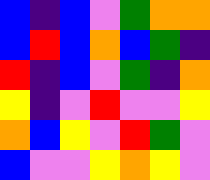[["blue", "indigo", "blue", "violet", "green", "orange", "orange"], ["blue", "red", "blue", "orange", "blue", "green", "indigo"], ["red", "indigo", "blue", "violet", "green", "indigo", "orange"], ["yellow", "indigo", "violet", "red", "violet", "violet", "yellow"], ["orange", "blue", "yellow", "violet", "red", "green", "violet"], ["blue", "violet", "violet", "yellow", "orange", "yellow", "violet"]]